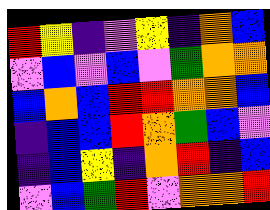[["red", "yellow", "indigo", "violet", "yellow", "indigo", "orange", "blue"], ["violet", "blue", "violet", "blue", "violet", "green", "orange", "orange"], ["blue", "orange", "blue", "red", "red", "orange", "orange", "blue"], ["indigo", "blue", "blue", "red", "orange", "green", "blue", "violet"], ["indigo", "blue", "yellow", "indigo", "orange", "red", "indigo", "blue"], ["violet", "blue", "green", "red", "violet", "orange", "orange", "red"]]